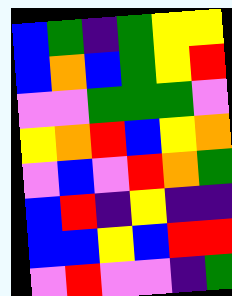[["blue", "green", "indigo", "green", "yellow", "yellow"], ["blue", "orange", "blue", "green", "yellow", "red"], ["violet", "violet", "green", "green", "green", "violet"], ["yellow", "orange", "red", "blue", "yellow", "orange"], ["violet", "blue", "violet", "red", "orange", "green"], ["blue", "red", "indigo", "yellow", "indigo", "indigo"], ["blue", "blue", "yellow", "blue", "red", "red"], ["violet", "red", "violet", "violet", "indigo", "green"]]